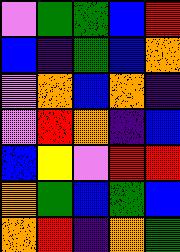[["violet", "green", "green", "blue", "red"], ["blue", "indigo", "green", "blue", "orange"], ["violet", "orange", "blue", "orange", "indigo"], ["violet", "red", "orange", "indigo", "blue"], ["blue", "yellow", "violet", "red", "red"], ["orange", "green", "blue", "green", "blue"], ["orange", "red", "indigo", "orange", "green"]]